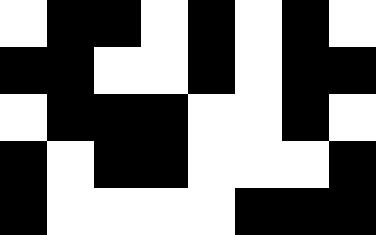[["white", "black", "black", "white", "black", "white", "black", "white"], ["black", "black", "white", "white", "black", "white", "black", "black"], ["white", "black", "black", "black", "white", "white", "black", "white"], ["black", "white", "black", "black", "white", "white", "white", "black"], ["black", "white", "white", "white", "white", "black", "black", "black"]]